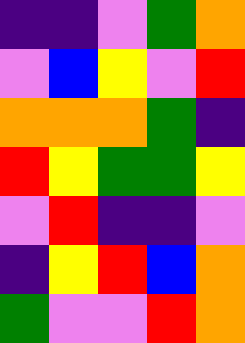[["indigo", "indigo", "violet", "green", "orange"], ["violet", "blue", "yellow", "violet", "red"], ["orange", "orange", "orange", "green", "indigo"], ["red", "yellow", "green", "green", "yellow"], ["violet", "red", "indigo", "indigo", "violet"], ["indigo", "yellow", "red", "blue", "orange"], ["green", "violet", "violet", "red", "orange"]]